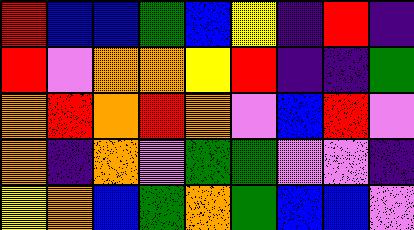[["red", "blue", "blue", "green", "blue", "yellow", "indigo", "red", "indigo"], ["red", "violet", "orange", "orange", "yellow", "red", "indigo", "indigo", "green"], ["orange", "red", "orange", "red", "orange", "violet", "blue", "red", "violet"], ["orange", "indigo", "orange", "violet", "green", "green", "violet", "violet", "indigo"], ["yellow", "orange", "blue", "green", "orange", "green", "blue", "blue", "violet"]]